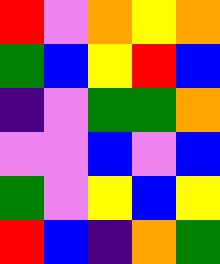[["red", "violet", "orange", "yellow", "orange"], ["green", "blue", "yellow", "red", "blue"], ["indigo", "violet", "green", "green", "orange"], ["violet", "violet", "blue", "violet", "blue"], ["green", "violet", "yellow", "blue", "yellow"], ["red", "blue", "indigo", "orange", "green"]]